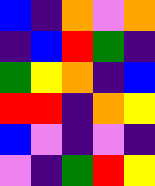[["blue", "indigo", "orange", "violet", "orange"], ["indigo", "blue", "red", "green", "indigo"], ["green", "yellow", "orange", "indigo", "blue"], ["red", "red", "indigo", "orange", "yellow"], ["blue", "violet", "indigo", "violet", "indigo"], ["violet", "indigo", "green", "red", "yellow"]]